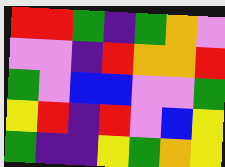[["red", "red", "green", "indigo", "green", "orange", "violet"], ["violet", "violet", "indigo", "red", "orange", "orange", "red"], ["green", "violet", "blue", "blue", "violet", "violet", "green"], ["yellow", "red", "indigo", "red", "violet", "blue", "yellow"], ["green", "indigo", "indigo", "yellow", "green", "orange", "yellow"]]